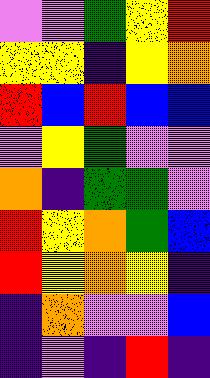[["violet", "violet", "green", "yellow", "red"], ["yellow", "yellow", "indigo", "yellow", "orange"], ["red", "blue", "red", "blue", "blue"], ["violet", "yellow", "green", "violet", "violet"], ["orange", "indigo", "green", "green", "violet"], ["red", "yellow", "orange", "green", "blue"], ["red", "yellow", "orange", "yellow", "indigo"], ["indigo", "orange", "violet", "violet", "blue"], ["indigo", "violet", "indigo", "red", "indigo"]]